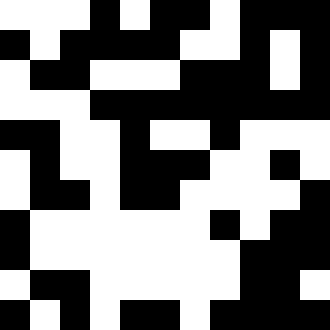[["white", "white", "white", "black", "white", "black", "black", "white", "black", "black", "black"], ["black", "white", "black", "black", "black", "black", "white", "white", "black", "white", "black"], ["white", "black", "black", "white", "white", "white", "black", "black", "black", "white", "black"], ["white", "white", "white", "black", "black", "black", "black", "black", "black", "black", "black"], ["black", "black", "white", "white", "black", "white", "white", "black", "white", "white", "white"], ["white", "black", "white", "white", "black", "black", "black", "white", "white", "black", "white"], ["white", "black", "black", "white", "black", "black", "white", "white", "white", "white", "black"], ["black", "white", "white", "white", "white", "white", "white", "black", "white", "black", "black"], ["black", "white", "white", "white", "white", "white", "white", "white", "black", "black", "black"], ["white", "black", "black", "white", "white", "white", "white", "white", "black", "black", "white"], ["black", "white", "black", "white", "black", "black", "white", "black", "black", "black", "black"]]